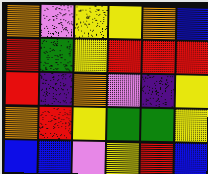[["orange", "violet", "yellow", "yellow", "orange", "blue"], ["red", "green", "yellow", "red", "red", "red"], ["red", "indigo", "orange", "violet", "indigo", "yellow"], ["orange", "red", "yellow", "green", "green", "yellow"], ["blue", "blue", "violet", "yellow", "red", "blue"]]